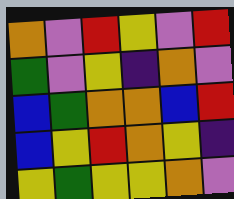[["orange", "violet", "red", "yellow", "violet", "red"], ["green", "violet", "yellow", "indigo", "orange", "violet"], ["blue", "green", "orange", "orange", "blue", "red"], ["blue", "yellow", "red", "orange", "yellow", "indigo"], ["yellow", "green", "yellow", "yellow", "orange", "violet"]]